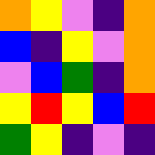[["orange", "yellow", "violet", "indigo", "orange"], ["blue", "indigo", "yellow", "violet", "orange"], ["violet", "blue", "green", "indigo", "orange"], ["yellow", "red", "yellow", "blue", "red"], ["green", "yellow", "indigo", "violet", "indigo"]]